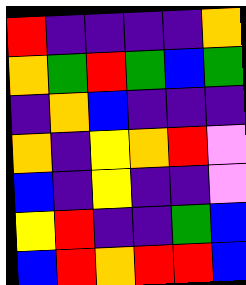[["red", "indigo", "indigo", "indigo", "indigo", "orange"], ["orange", "green", "red", "green", "blue", "green"], ["indigo", "orange", "blue", "indigo", "indigo", "indigo"], ["orange", "indigo", "yellow", "orange", "red", "violet"], ["blue", "indigo", "yellow", "indigo", "indigo", "violet"], ["yellow", "red", "indigo", "indigo", "green", "blue"], ["blue", "red", "orange", "red", "red", "blue"]]